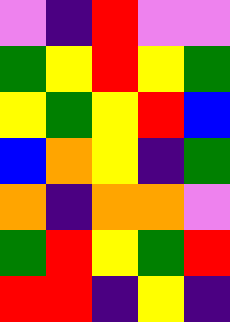[["violet", "indigo", "red", "violet", "violet"], ["green", "yellow", "red", "yellow", "green"], ["yellow", "green", "yellow", "red", "blue"], ["blue", "orange", "yellow", "indigo", "green"], ["orange", "indigo", "orange", "orange", "violet"], ["green", "red", "yellow", "green", "red"], ["red", "red", "indigo", "yellow", "indigo"]]